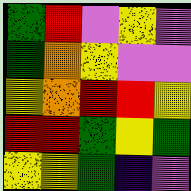[["green", "red", "violet", "yellow", "violet"], ["green", "orange", "yellow", "violet", "violet"], ["yellow", "orange", "red", "red", "yellow"], ["red", "red", "green", "yellow", "green"], ["yellow", "yellow", "green", "indigo", "violet"]]